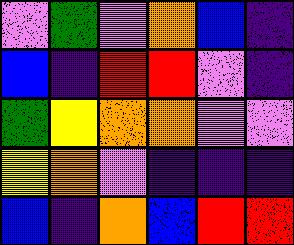[["violet", "green", "violet", "orange", "blue", "indigo"], ["blue", "indigo", "red", "red", "violet", "indigo"], ["green", "yellow", "orange", "orange", "violet", "violet"], ["yellow", "orange", "violet", "indigo", "indigo", "indigo"], ["blue", "indigo", "orange", "blue", "red", "red"]]